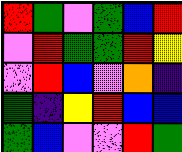[["red", "green", "violet", "green", "blue", "red"], ["violet", "red", "green", "green", "red", "yellow"], ["violet", "red", "blue", "violet", "orange", "indigo"], ["green", "indigo", "yellow", "red", "blue", "blue"], ["green", "blue", "violet", "violet", "red", "green"]]